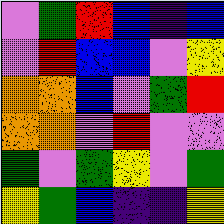[["violet", "green", "red", "blue", "indigo", "blue"], ["violet", "red", "blue", "blue", "violet", "yellow"], ["orange", "orange", "blue", "violet", "green", "red"], ["orange", "orange", "violet", "red", "violet", "violet"], ["green", "violet", "green", "yellow", "violet", "green"], ["yellow", "green", "blue", "indigo", "indigo", "yellow"]]